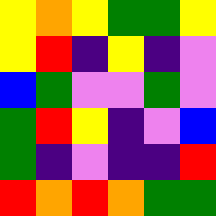[["yellow", "orange", "yellow", "green", "green", "yellow"], ["yellow", "red", "indigo", "yellow", "indigo", "violet"], ["blue", "green", "violet", "violet", "green", "violet"], ["green", "red", "yellow", "indigo", "violet", "blue"], ["green", "indigo", "violet", "indigo", "indigo", "red"], ["red", "orange", "red", "orange", "green", "green"]]